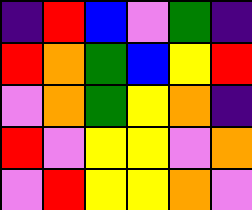[["indigo", "red", "blue", "violet", "green", "indigo"], ["red", "orange", "green", "blue", "yellow", "red"], ["violet", "orange", "green", "yellow", "orange", "indigo"], ["red", "violet", "yellow", "yellow", "violet", "orange"], ["violet", "red", "yellow", "yellow", "orange", "violet"]]